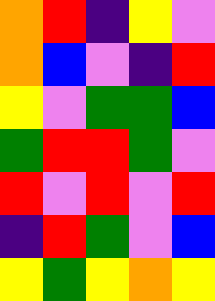[["orange", "red", "indigo", "yellow", "violet"], ["orange", "blue", "violet", "indigo", "red"], ["yellow", "violet", "green", "green", "blue"], ["green", "red", "red", "green", "violet"], ["red", "violet", "red", "violet", "red"], ["indigo", "red", "green", "violet", "blue"], ["yellow", "green", "yellow", "orange", "yellow"]]